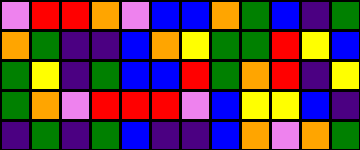[["violet", "red", "red", "orange", "violet", "blue", "blue", "orange", "green", "blue", "indigo", "green"], ["orange", "green", "indigo", "indigo", "blue", "orange", "yellow", "green", "green", "red", "yellow", "blue"], ["green", "yellow", "indigo", "green", "blue", "blue", "red", "green", "orange", "red", "indigo", "yellow"], ["green", "orange", "violet", "red", "red", "red", "violet", "blue", "yellow", "yellow", "blue", "indigo"], ["indigo", "green", "indigo", "green", "blue", "indigo", "indigo", "blue", "orange", "violet", "orange", "green"]]